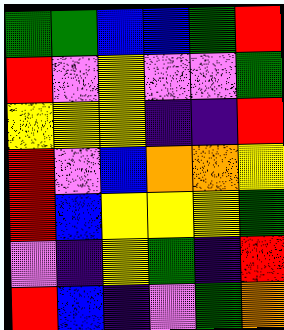[["green", "green", "blue", "blue", "green", "red"], ["red", "violet", "yellow", "violet", "violet", "green"], ["yellow", "yellow", "yellow", "indigo", "indigo", "red"], ["red", "violet", "blue", "orange", "orange", "yellow"], ["red", "blue", "yellow", "yellow", "yellow", "green"], ["violet", "indigo", "yellow", "green", "indigo", "red"], ["red", "blue", "indigo", "violet", "green", "orange"]]